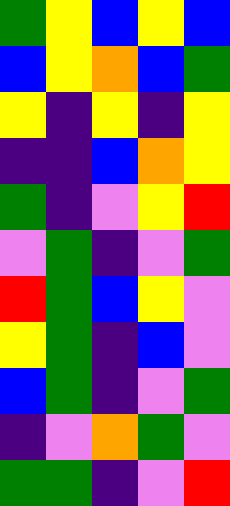[["green", "yellow", "blue", "yellow", "blue"], ["blue", "yellow", "orange", "blue", "green"], ["yellow", "indigo", "yellow", "indigo", "yellow"], ["indigo", "indigo", "blue", "orange", "yellow"], ["green", "indigo", "violet", "yellow", "red"], ["violet", "green", "indigo", "violet", "green"], ["red", "green", "blue", "yellow", "violet"], ["yellow", "green", "indigo", "blue", "violet"], ["blue", "green", "indigo", "violet", "green"], ["indigo", "violet", "orange", "green", "violet"], ["green", "green", "indigo", "violet", "red"]]